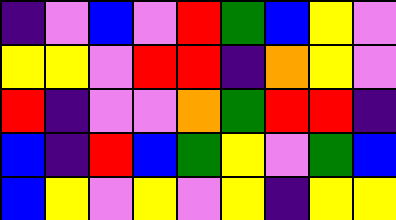[["indigo", "violet", "blue", "violet", "red", "green", "blue", "yellow", "violet"], ["yellow", "yellow", "violet", "red", "red", "indigo", "orange", "yellow", "violet"], ["red", "indigo", "violet", "violet", "orange", "green", "red", "red", "indigo"], ["blue", "indigo", "red", "blue", "green", "yellow", "violet", "green", "blue"], ["blue", "yellow", "violet", "yellow", "violet", "yellow", "indigo", "yellow", "yellow"]]